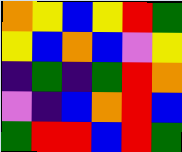[["orange", "yellow", "blue", "yellow", "red", "green"], ["yellow", "blue", "orange", "blue", "violet", "yellow"], ["indigo", "green", "indigo", "green", "red", "orange"], ["violet", "indigo", "blue", "orange", "red", "blue"], ["green", "red", "red", "blue", "red", "green"]]